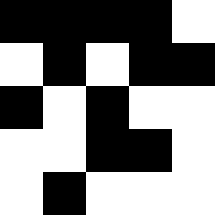[["black", "black", "black", "black", "white"], ["white", "black", "white", "black", "black"], ["black", "white", "black", "white", "white"], ["white", "white", "black", "black", "white"], ["white", "black", "white", "white", "white"]]